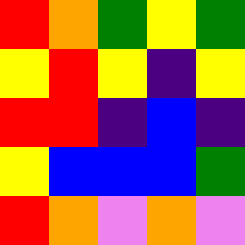[["red", "orange", "green", "yellow", "green"], ["yellow", "red", "yellow", "indigo", "yellow"], ["red", "red", "indigo", "blue", "indigo"], ["yellow", "blue", "blue", "blue", "green"], ["red", "orange", "violet", "orange", "violet"]]